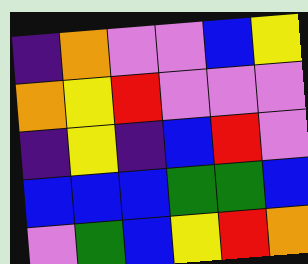[["indigo", "orange", "violet", "violet", "blue", "yellow"], ["orange", "yellow", "red", "violet", "violet", "violet"], ["indigo", "yellow", "indigo", "blue", "red", "violet"], ["blue", "blue", "blue", "green", "green", "blue"], ["violet", "green", "blue", "yellow", "red", "orange"]]